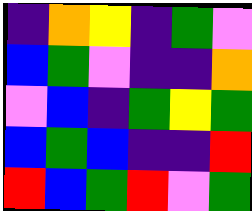[["indigo", "orange", "yellow", "indigo", "green", "violet"], ["blue", "green", "violet", "indigo", "indigo", "orange"], ["violet", "blue", "indigo", "green", "yellow", "green"], ["blue", "green", "blue", "indigo", "indigo", "red"], ["red", "blue", "green", "red", "violet", "green"]]